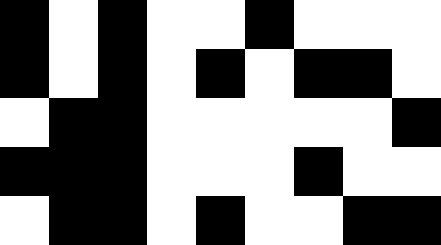[["black", "white", "black", "white", "white", "black", "white", "white", "white"], ["black", "white", "black", "white", "black", "white", "black", "black", "white"], ["white", "black", "black", "white", "white", "white", "white", "white", "black"], ["black", "black", "black", "white", "white", "white", "black", "white", "white"], ["white", "black", "black", "white", "black", "white", "white", "black", "black"]]